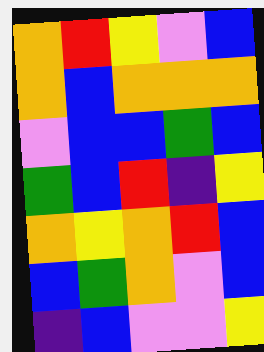[["orange", "red", "yellow", "violet", "blue"], ["orange", "blue", "orange", "orange", "orange"], ["violet", "blue", "blue", "green", "blue"], ["green", "blue", "red", "indigo", "yellow"], ["orange", "yellow", "orange", "red", "blue"], ["blue", "green", "orange", "violet", "blue"], ["indigo", "blue", "violet", "violet", "yellow"]]